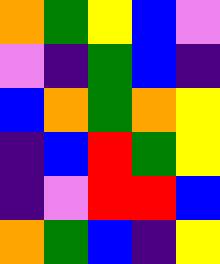[["orange", "green", "yellow", "blue", "violet"], ["violet", "indigo", "green", "blue", "indigo"], ["blue", "orange", "green", "orange", "yellow"], ["indigo", "blue", "red", "green", "yellow"], ["indigo", "violet", "red", "red", "blue"], ["orange", "green", "blue", "indigo", "yellow"]]